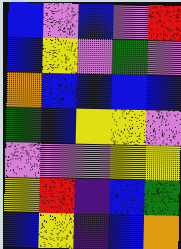[["blue", "violet", "blue", "violet", "red"], ["blue", "yellow", "violet", "green", "violet"], ["orange", "blue", "blue", "blue", "blue"], ["green", "blue", "yellow", "yellow", "violet"], ["violet", "violet", "violet", "yellow", "yellow"], ["yellow", "red", "indigo", "blue", "green"], ["blue", "yellow", "indigo", "blue", "orange"]]